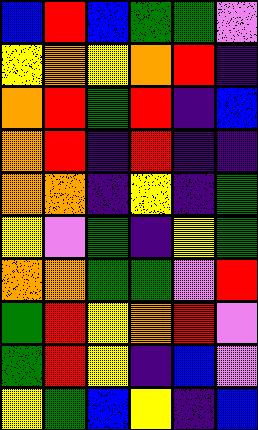[["blue", "red", "blue", "green", "green", "violet"], ["yellow", "orange", "yellow", "orange", "red", "indigo"], ["orange", "red", "green", "red", "indigo", "blue"], ["orange", "red", "indigo", "red", "indigo", "indigo"], ["orange", "orange", "indigo", "yellow", "indigo", "green"], ["yellow", "violet", "green", "indigo", "yellow", "green"], ["orange", "orange", "green", "green", "violet", "red"], ["green", "red", "yellow", "orange", "red", "violet"], ["green", "red", "yellow", "indigo", "blue", "violet"], ["yellow", "green", "blue", "yellow", "indigo", "blue"]]